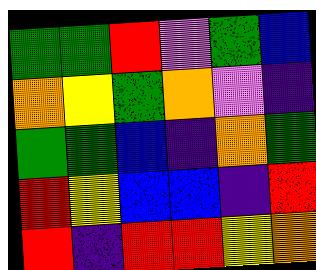[["green", "green", "red", "violet", "green", "blue"], ["orange", "yellow", "green", "orange", "violet", "indigo"], ["green", "green", "blue", "indigo", "orange", "green"], ["red", "yellow", "blue", "blue", "indigo", "red"], ["red", "indigo", "red", "red", "yellow", "orange"]]